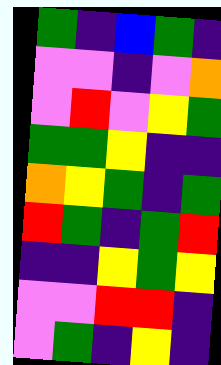[["green", "indigo", "blue", "green", "indigo"], ["violet", "violet", "indigo", "violet", "orange"], ["violet", "red", "violet", "yellow", "green"], ["green", "green", "yellow", "indigo", "indigo"], ["orange", "yellow", "green", "indigo", "green"], ["red", "green", "indigo", "green", "red"], ["indigo", "indigo", "yellow", "green", "yellow"], ["violet", "violet", "red", "red", "indigo"], ["violet", "green", "indigo", "yellow", "indigo"]]